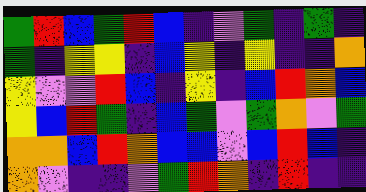[["green", "red", "blue", "green", "red", "blue", "indigo", "violet", "green", "indigo", "green", "indigo"], ["green", "indigo", "yellow", "yellow", "indigo", "blue", "yellow", "indigo", "yellow", "indigo", "indigo", "orange"], ["yellow", "violet", "violet", "red", "blue", "indigo", "yellow", "indigo", "blue", "red", "orange", "blue"], ["yellow", "blue", "red", "green", "indigo", "blue", "green", "violet", "green", "orange", "violet", "green"], ["orange", "orange", "blue", "red", "orange", "blue", "blue", "violet", "blue", "red", "blue", "indigo"], ["orange", "violet", "indigo", "indigo", "violet", "green", "red", "orange", "indigo", "red", "indigo", "indigo"]]